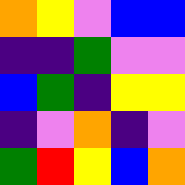[["orange", "yellow", "violet", "blue", "blue"], ["indigo", "indigo", "green", "violet", "violet"], ["blue", "green", "indigo", "yellow", "yellow"], ["indigo", "violet", "orange", "indigo", "violet"], ["green", "red", "yellow", "blue", "orange"]]